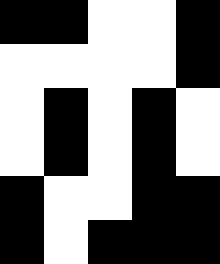[["black", "black", "white", "white", "black"], ["white", "white", "white", "white", "black"], ["white", "black", "white", "black", "white"], ["white", "black", "white", "black", "white"], ["black", "white", "white", "black", "black"], ["black", "white", "black", "black", "black"]]